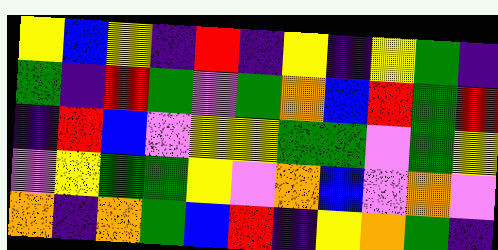[["yellow", "blue", "yellow", "indigo", "red", "indigo", "yellow", "indigo", "yellow", "green", "indigo"], ["green", "indigo", "red", "green", "violet", "green", "orange", "blue", "red", "green", "red"], ["indigo", "red", "blue", "violet", "yellow", "yellow", "green", "green", "violet", "green", "yellow"], ["violet", "yellow", "green", "green", "yellow", "violet", "orange", "blue", "violet", "orange", "violet"], ["orange", "indigo", "orange", "green", "blue", "red", "indigo", "yellow", "orange", "green", "indigo"]]